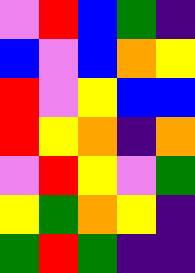[["violet", "red", "blue", "green", "indigo"], ["blue", "violet", "blue", "orange", "yellow"], ["red", "violet", "yellow", "blue", "blue"], ["red", "yellow", "orange", "indigo", "orange"], ["violet", "red", "yellow", "violet", "green"], ["yellow", "green", "orange", "yellow", "indigo"], ["green", "red", "green", "indigo", "indigo"]]